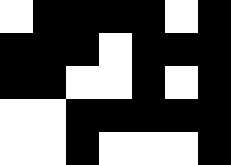[["white", "black", "black", "black", "black", "white", "black"], ["black", "black", "black", "white", "black", "black", "black"], ["black", "black", "white", "white", "black", "white", "black"], ["white", "white", "black", "black", "black", "black", "black"], ["white", "white", "black", "white", "white", "white", "black"]]